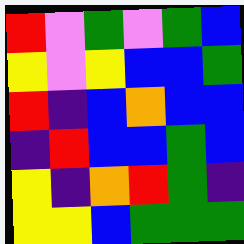[["red", "violet", "green", "violet", "green", "blue"], ["yellow", "violet", "yellow", "blue", "blue", "green"], ["red", "indigo", "blue", "orange", "blue", "blue"], ["indigo", "red", "blue", "blue", "green", "blue"], ["yellow", "indigo", "orange", "red", "green", "indigo"], ["yellow", "yellow", "blue", "green", "green", "green"]]